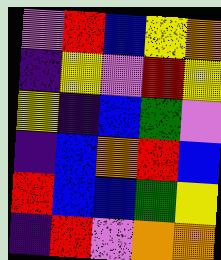[["violet", "red", "blue", "yellow", "orange"], ["indigo", "yellow", "violet", "red", "yellow"], ["yellow", "indigo", "blue", "green", "violet"], ["indigo", "blue", "orange", "red", "blue"], ["red", "blue", "blue", "green", "yellow"], ["indigo", "red", "violet", "orange", "orange"]]